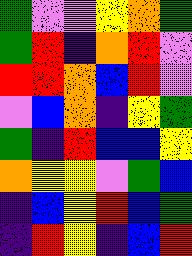[["green", "violet", "violet", "yellow", "orange", "green"], ["green", "red", "indigo", "orange", "red", "violet"], ["red", "red", "orange", "blue", "red", "violet"], ["violet", "blue", "orange", "indigo", "yellow", "green"], ["green", "indigo", "red", "blue", "blue", "yellow"], ["orange", "yellow", "yellow", "violet", "green", "blue"], ["indigo", "blue", "yellow", "red", "blue", "green"], ["indigo", "red", "yellow", "indigo", "blue", "red"]]